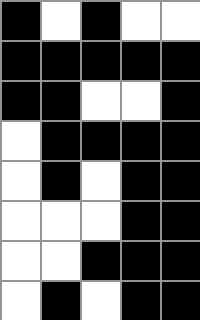[["black", "white", "black", "white", "white"], ["black", "black", "black", "black", "black"], ["black", "black", "white", "white", "black"], ["white", "black", "black", "black", "black"], ["white", "black", "white", "black", "black"], ["white", "white", "white", "black", "black"], ["white", "white", "black", "black", "black"], ["white", "black", "white", "black", "black"]]